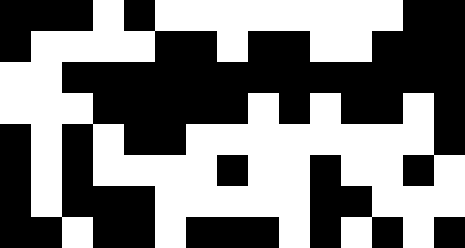[["black", "black", "black", "white", "black", "white", "white", "white", "white", "white", "white", "white", "white", "black", "black"], ["black", "white", "white", "white", "white", "black", "black", "white", "black", "black", "white", "white", "black", "black", "black"], ["white", "white", "black", "black", "black", "black", "black", "black", "black", "black", "black", "black", "black", "black", "black"], ["white", "white", "white", "black", "black", "black", "black", "black", "white", "black", "white", "black", "black", "white", "black"], ["black", "white", "black", "white", "black", "black", "white", "white", "white", "white", "white", "white", "white", "white", "black"], ["black", "white", "black", "white", "white", "white", "white", "black", "white", "white", "black", "white", "white", "black", "white"], ["black", "white", "black", "black", "black", "white", "white", "white", "white", "white", "black", "black", "white", "white", "white"], ["black", "black", "white", "black", "black", "white", "black", "black", "black", "white", "black", "white", "black", "white", "black"]]